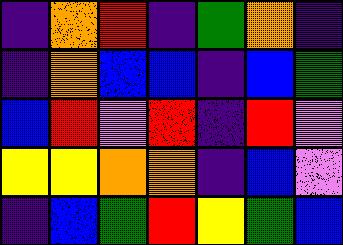[["indigo", "orange", "red", "indigo", "green", "orange", "indigo"], ["indigo", "orange", "blue", "blue", "indigo", "blue", "green"], ["blue", "red", "violet", "red", "indigo", "red", "violet"], ["yellow", "yellow", "orange", "orange", "indigo", "blue", "violet"], ["indigo", "blue", "green", "red", "yellow", "green", "blue"]]